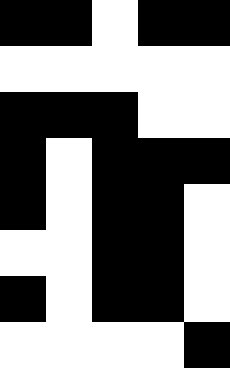[["black", "black", "white", "black", "black"], ["white", "white", "white", "white", "white"], ["black", "black", "black", "white", "white"], ["black", "white", "black", "black", "black"], ["black", "white", "black", "black", "white"], ["white", "white", "black", "black", "white"], ["black", "white", "black", "black", "white"], ["white", "white", "white", "white", "black"]]